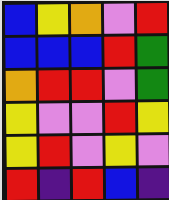[["blue", "yellow", "orange", "violet", "red"], ["blue", "blue", "blue", "red", "green"], ["orange", "red", "red", "violet", "green"], ["yellow", "violet", "violet", "red", "yellow"], ["yellow", "red", "violet", "yellow", "violet"], ["red", "indigo", "red", "blue", "indigo"]]